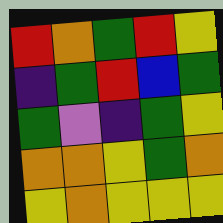[["red", "orange", "green", "red", "yellow"], ["indigo", "green", "red", "blue", "green"], ["green", "violet", "indigo", "green", "yellow"], ["orange", "orange", "yellow", "green", "orange"], ["yellow", "orange", "yellow", "yellow", "yellow"]]